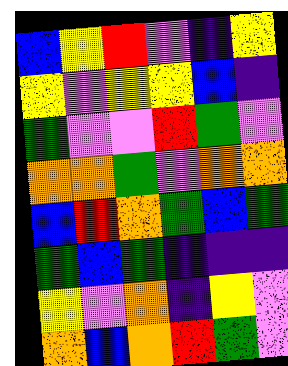[["blue", "yellow", "red", "violet", "indigo", "yellow"], ["yellow", "violet", "yellow", "yellow", "blue", "indigo"], ["green", "violet", "violet", "red", "green", "violet"], ["orange", "orange", "green", "violet", "orange", "orange"], ["blue", "red", "orange", "green", "blue", "green"], ["green", "blue", "green", "indigo", "indigo", "indigo"], ["yellow", "violet", "orange", "indigo", "yellow", "violet"], ["orange", "blue", "orange", "red", "green", "violet"]]